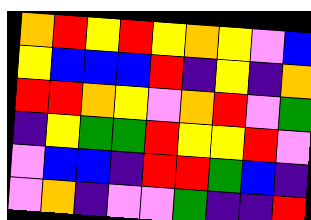[["orange", "red", "yellow", "red", "yellow", "orange", "yellow", "violet", "blue"], ["yellow", "blue", "blue", "blue", "red", "indigo", "yellow", "indigo", "orange"], ["red", "red", "orange", "yellow", "violet", "orange", "red", "violet", "green"], ["indigo", "yellow", "green", "green", "red", "yellow", "yellow", "red", "violet"], ["violet", "blue", "blue", "indigo", "red", "red", "green", "blue", "indigo"], ["violet", "orange", "indigo", "violet", "violet", "green", "indigo", "indigo", "red"]]